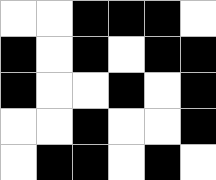[["white", "white", "black", "black", "black", "white"], ["black", "white", "black", "white", "black", "black"], ["black", "white", "white", "black", "white", "black"], ["white", "white", "black", "white", "white", "black"], ["white", "black", "black", "white", "black", "white"]]